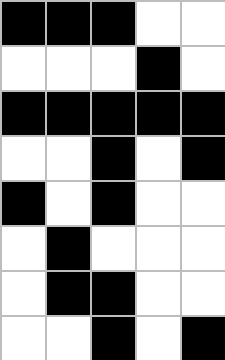[["black", "black", "black", "white", "white"], ["white", "white", "white", "black", "white"], ["black", "black", "black", "black", "black"], ["white", "white", "black", "white", "black"], ["black", "white", "black", "white", "white"], ["white", "black", "white", "white", "white"], ["white", "black", "black", "white", "white"], ["white", "white", "black", "white", "black"]]